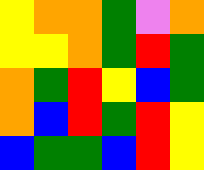[["yellow", "orange", "orange", "green", "violet", "orange"], ["yellow", "yellow", "orange", "green", "red", "green"], ["orange", "green", "red", "yellow", "blue", "green"], ["orange", "blue", "red", "green", "red", "yellow"], ["blue", "green", "green", "blue", "red", "yellow"]]